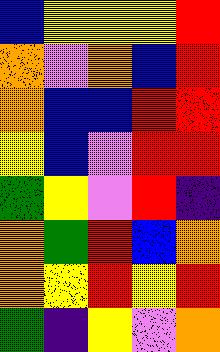[["blue", "yellow", "yellow", "yellow", "red"], ["orange", "violet", "orange", "blue", "red"], ["orange", "blue", "blue", "red", "red"], ["yellow", "blue", "violet", "red", "red"], ["green", "yellow", "violet", "red", "indigo"], ["orange", "green", "red", "blue", "orange"], ["orange", "yellow", "red", "yellow", "red"], ["green", "indigo", "yellow", "violet", "orange"]]